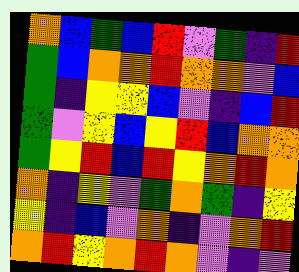[["orange", "blue", "green", "blue", "red", "violet", "green", "indigo", "red"], ["green", "blue", "orange", "orange", "red", "orange", "orange", "violet", "blue"], ["green", "indigo", "yellow", "yellow", "blue", "violet", "indigo", "blue", "red"], ["green", "violet", "yellow", "blue", "yellow", "red", "blue", "orange", "orange"], ["green", "yellow", "red", "blue", "red", "yellow", "orange", "red", "orange"], ["orange", "indigo", "yellow", "violet", "green", "orange", "green", "indigo", "yellow"], ["yellow", "indigo", "blue", "violet", "orange", "indigo", "violet", "orange", "red"], ["orange", "red", "yellow", "orange", "red", "orange", "violet", "indigo", "violet"]]